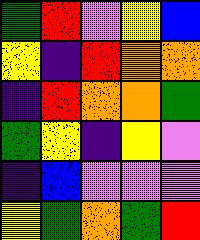[["green", "red", "violet", "yellow", "blue"], ["yellow", "indigo", "red", "orange", "orange"], ["indigo", "red", "orange", "orange", "green"], ["green", "yellow", "indigo", "yellow", "violet"], ["indigo", "blue", "violet", "violet", "violet"], ["yellow", "green", "orange", "green", "red"]]